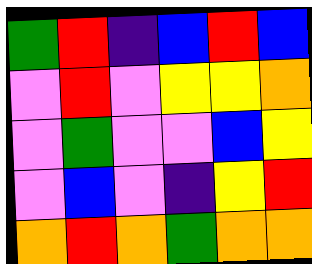[["green", "red", "indigo", "blue", "red", "blue"], ["violet", "red", "violet", "yellow", "yellow", "orange"], ["violet", "green", "violet", "violet", "blue", "yellow"], ["violet", "blue", "violet", "indigo", "yellow", "red"], ["orange", "red", "orange", "green", "orange", "orange"]]